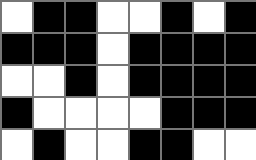[["white", "black", "black", "white", "white", "black", "white", "black"], ["black", "black", "black", "white", "black", "black", "black", "black"], ["white", "white", "black", "white", "black", "black", "black", "black"], ["black", "white", "white", "white", "white", "black", "black", "black"], ["white", "black", "white", "white", "black", "black", "white", "white"]]